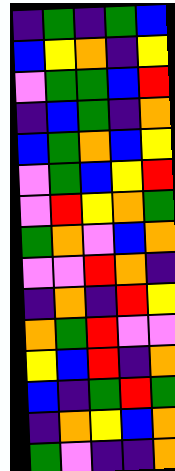[["indigo", "green", "indigo", "green", "blue"], ["blue", "yellow", "orange", "indigo", "yellow"], ["violet", "green", "green", "blue", "red"], ["indigo", "blue", "green", "indigo", "orange"], ["blue", "green", "orange", "blue", "yellow"], ["violet", "green", "blue", "yellow", "red"], ["violet", "red", "yellow", "orange", "green"], ["green", "orange", "violet", "blue", "orange"], ["violet", "violet", "red", "orange", "indigo"], ["indigo", "orange", "indigo", "red", "yellow"], ["orange", "green", "red", "violet", "violet"], ["yellow", "blue", "red", "indigo", "orange"], ["blue", "indigo", "green", "red", "green"], ["indigo", "orange", "yellow", "blue", "orange"], ["green", "violet", "indigo", "indigo", "orange"]]